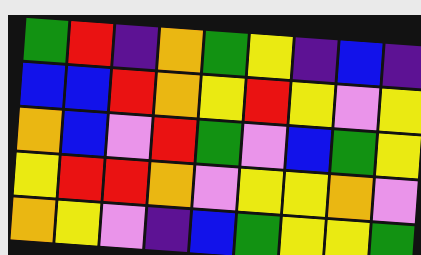[["green", "red", "indigo", "orange", "green", "yellow", "indigo", "blue", "indigo"], ["blue", "blue", "red", "orange", "yellow", "red", "yellow", "violet", "yellow"], ["orange", "blue", "violet", "red", "green", "violet", "blue", "green", "yellow"], ["yellow", "red", "red", "orange", "violet", "yellow", "yellow", "orange", "violet"], ["orange", "yellow", "violet", "indigo", "blue", "green", "yellow", "yellow", "green"]]